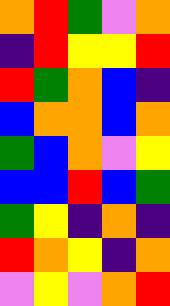[["orange", "red", "green", "violet", "orange"], ["indigo", "red", "yellow", "yellow", "red"], ["red", "green", "orange", "blue", "indigo"], ["blue", "orange", "orange", "blue", "orange"], ["green", "blue", "orange", "violet", "yellow"], ["blue", "blue", "red", "blue", "green"], ["green", "yellow", "indigo", "orange", "indigo"], ["red", "orange", "yellow", "indigo", "orange"], ["violet", "yellow", "violet", "orange", "red"]]